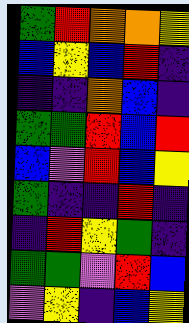[["green", "red", "orange", "orange", "yellow"], ["blue", "yellow", "blue", "red", "indigo"], ["indigo", "indigo", "orange", "blue", "indigo"], ["green", "green", "red", "blue", "red"], ["blue", "violet", "red", "blue", "yellow"], ["green", "indigo", "indigo", "red", "indigo"], ["indigo", "red", "yellow", "green", "indigo"], ["green", "green", "violet", "red", "blue"], ["violet", "yellow", "indigo", "blue", "yellow"]]